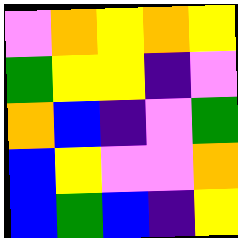[["violet", "orange", "yellow", "orange", "yellow"], ["green", "yellow", "yellow", "indigo", "violet"], ["orange", "blue", "indigo", "violet", "green"], ["blue", "yellow", "violet", "violet", "orange"], ["blue", "green", "blue", "indigo", "yellow"]]